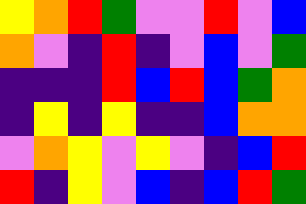[["yellow", "orange", "red", "green", "violet", "violet", "red", "violet", "blue"], ["orange", "violet", "indigo", "red", "indigo", "violet", "blue", "violet", "green"], ["indigo", "indigo", "indigo", "red", "blue", "red", "blue", "green", "orange"], ["indigo", "yellow", "indigo", "yellow", "indigo", "indigo", "blue", "orange", "orange"], ["violet", "orange", "yellow", "violet", "yellow", "violet", "indigo", "blue", "red"], ["red", "indigo", "yellow", "violet", "blue", "indigo", "blue", "red", "green"]]